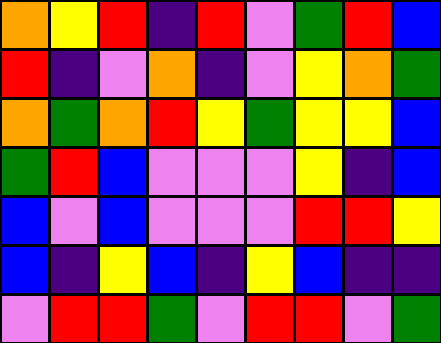[["orange", "yellow", "red", "indigo", "red", "violet", "green", "red", "blue"], ["red", "indigo", "violet", "orange", "indigo", "violet", "yellow", "orange", "green"], ["orange", "green", "orange", "red", "yellow", "green", "yellow", "yellow", "blue"], ["green", "red", "blue", "violet", "violet", "violet", "yellow", "indigo", "blue"], ["blue", "violet", "blue", "violet", "violet", "violet", "red", "red", "yellow"], ["blue", "indigo", "yellow", "blue", "indigo", "yellow", "blue", "indigo", "indigo"], ["violet", "red", "red", "green", "violet", "red", "red", "violet", "green"]]